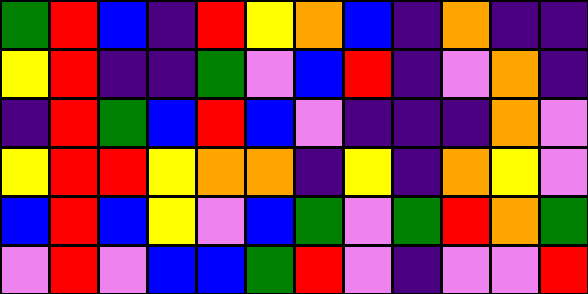[["green", "red", "blue", "indigo", "red", "yellow", "orange", "blue", "indigo", "orange", "indigo", "indigo"], ["yellow", "red", "indigo", "indigo", "green", "violet", "blue", "red", "indigo", "violet", "orange", "indigo"], ["indigo", "red", "green", "blue", "red", "blue", "violet", "indigo", "indigo", "indigo", "orange", "violet"], ["yellow", "red", "red", "yellow", "orange", "orange", "indigo", "yellow", "indigo", "orange", "yellow", "violet"], ["blue", "red", "blue", "yellow", "violet", "blue", "green", "violet", "green", "red", "orange", "green"], ["violet", "red", "violet", "blue", "blue", "green", "red", "violet", "indigo", "violet", "violet", "red"]]